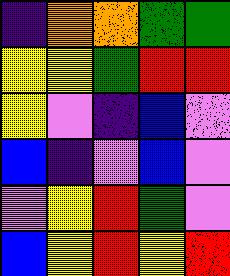[["indigo", "orange", "orange", "green", "green"], ["yellow", "yellow", "green", "red", "red"], ["yellow", "violet", "indigo", "blue", "violet"], ["blue", "indigo", "violet", "blue", "violet"], ["violet", "yellow", "red", "green", "violet"], ["blue", "yellow", "red", "yellow", "red"]]